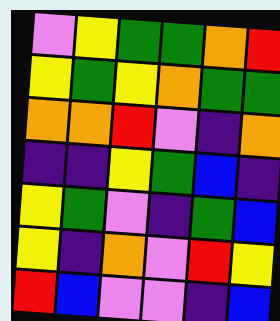[["violet", "yellow", "green", "green", "orange", "red"], ["yellow", "green", "yellow", "orange", "green", "green"], ["orange", "orange", "red", "violet", "indigo", "orange"], ["indigo", "indigo", "yellow", "green", "blue", "indigo"], ["yellow", "green", "violet", "indigo", "green", "blue"], ["yellow", "indigo", "orange", "violet", "red", "yellow"], ["red", "blue", "violet", "violet", "indigo", "blue"]]